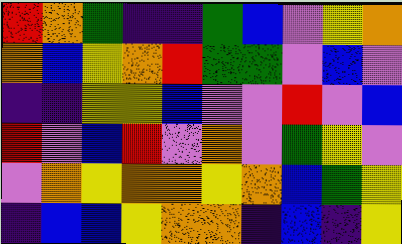[["red", "orange", "green", "indigo", "indigo", "green", "blue", "violet", "yellow", "orange"], ["orange", "blue", "yellow", "orange", "red", "green", "green", "violet", "blue", "violet"], ["indigo", "indigo", "yellow", "yellow", "blue", "violet", "violet", "red", "violet", "blue"], ["red", "violet", "blue", "red", "violet", "orange", "violet", "green", "yellow", "violet"], ["violet", "orange", "yellow", "orange", "orange", "yellow", "orange", "blue", "green", "yellow"], ["indigo", "blue", "blue", "yellow", "orange", "orange", "indigo", "blue", "indigo", "yellow"]]